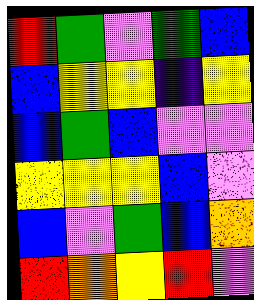[["red", "green", "violet", "green", "blue"], ["blue", "yellow", "yellow", "indigo", "yellow"], ["blue", "green", "blue", "violet", "violet"], ["yellow", "yellow", "yellow", "blue", "violet"], ["blue", "violet", "green", "blue", "orange"], ["red", "orange", "yellow", "red", "violet"]]